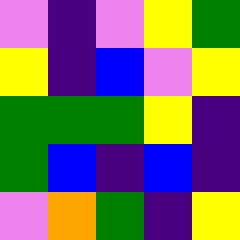[["violet", "indigo", "violet", "yellow", "green"], ["yellow", "indigo", "blue", "violet", "yellow"], ["green", "green", "green", "yellow", "indigo"], ["green", "blue", "indigo", "blue", "indigo"], ["violet", "orange", "green", "indigo", "yellow"]]